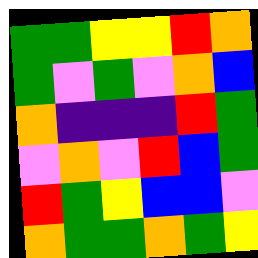[["green", "green", "yellow", "yellow", "red", "orange"], ["green", "violet", "green", "violet", "orange", "blue"], ["orange", "indigo", "indigo", "indigo", "red", "green"], ["violet", "orange", "violet", "red", "blue", "green"], ["red", "green", "yellow", "blue", "blue", "violet"], ["orange", "green", "green", "orange", "green", "yellow"]]